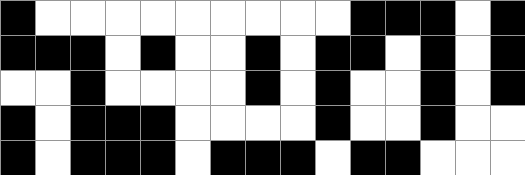[["black", "white", "white", "white", "white", "white", "white", "white", "white", "white", "black", "black", "black", "white", "black"], ["black", "black", "black", "white", "black", "white", "white", "black", "white", "black", "black", "white", "black", "white", "black"], ["white", "white", "black", "white", "white", "white", "white", "black", "white", "black", "white", "white", "black", "white", "black"], ["black", "white", "black", "black", "black", "white", "white", "white", "white", "black", "white", "white", "black", "white", "white"], ["black", "white", "black", "black", "black", "white", "black", "black", "black", "white", "black", "black", "white", "white", "white"]]